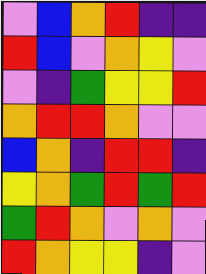[["violet", "blue", "orange", "red", "indigo", "indigo"], ["red", "blue", "violet", "orange", "yellow", "violet"], ["violet", "indigo", "green", "yellow", "yellow", "red"], ["orange", "red", "red", "orange", "violet", "violet"], ["blue", "orange", "indigo", "red", "red", "indigo"], ["yellow", "orange", "green", "red", "green", "red"], ["green", "red", "orange", "violet", "orange", "violet"], ["red", "orange", "yellow", "yellow", "indigo", "violet"]]